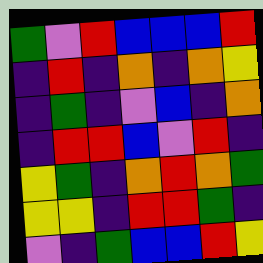[["green", "violet", "red", "blue", "blue", "blue", "red"], ["indigo", "red", "indigo", "orange", "indigo", "orange", "yellow"], ["indigo", "green", "indigo", "violet", "blue", "indigo", "orange"], ["indigo", "red", "red", "blue", "violet", "red", "indigo"], ["yellow", "green", "indigo", "orange", "red", "orange", "green"], ["yellow", "yellow", "indigo", "red", "red", "green", "indigo"], ["violet", "indigo", "green", "blue", "blue", "red", "yellow"]]